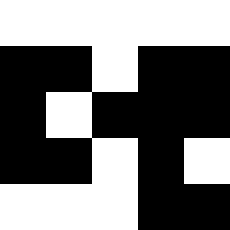[["white", "white", "white", "white", "white"], ["black", "black", "white", "black", "black"], ["black", "white", "black", "black", "black"], ["black", "black", "white", "black", "white"], ["white", "white", "white", "black", "black"]]